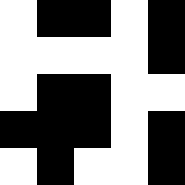[["white", "black", "black", "white", "black"], ["white", "white", "white", "white", "black"], ["white", "black", "black", "white", "white"], ["black", "black", "black", "white", "black"], ["white", "black", "white", "white", "black"]]